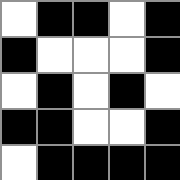[["white", "black", "black", "white", "black"], ["black", "white", "white", "white", "black"], ["white", "black", "white", "black", "white"], ["black", "black", "white", "white", "black"], ["white", "black", "black", "black", "black"]]